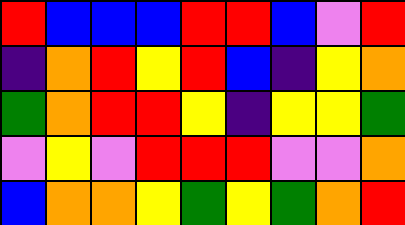[["red", "blue", "blue", "blue", "red", "red", "blue", "violet", "red"], ["indigo", "orange", "red", "yellow", "red", "blue", "indigo", "yellow", "orange"], ["green", "orange", "red", "red", "yellow", "indigo", "yellow", "yellow", "green"], ["violet", "yellow", "violet", "red", "red", "red", "violet", "violet", "orange"], ["blue", "orange", "orange", "yellow", "green", "yellow", "green", "orange", "red"]]